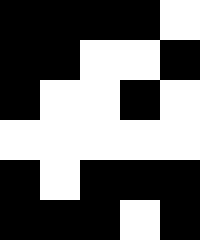[["black", "black", "black", "black", "white"], ["black", "black", "white", "white", "black"], ["black", "white", "white", "black", "white"], ["white", "white", "white", "white", "white"], ["black", "white", "black", "black", "black"], ["black", "black", "black", "white", "black"]]